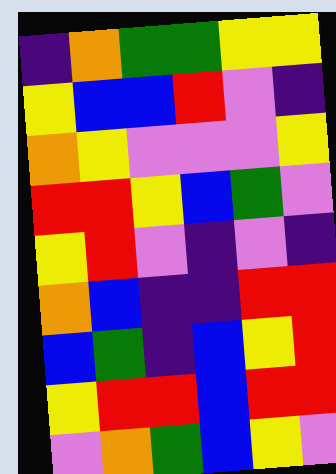[["indigo", "orange", "green", "green", "yellow", "yellow"], ["yellow", "blue", "blue", "red", "violet", "indigo"], ["orange", "yellow", "violet", "violet", "violet", "yellow"], ["red", "red", "yellow", "blue", "green", "violet"], ["yellow", "red", "violet", "indigo", "violet", "indigo"], ["orange", "blue", "indigo", "indigo", "red", "red"], ["blue", "green", "indigo", "blue", "yellow", "red"], ["yellow", "red", "red", "blue", "red", "red"], ["violet", "orange", "green", "blue", "yellow", "violet"]]